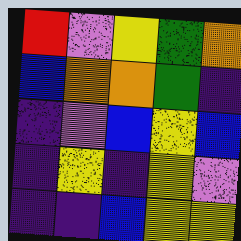[["red", "violet", "yellow", "green", "orange"], ["blue", "orange", "orange", "green", "indigo"], ["indigo", "violet", "blue", "yellow", "blue"], ["indigo", "yellow", "indigo", "yellow", "violet"], ["indigo", "indigo", "blue", "yellow", "yellow"]]